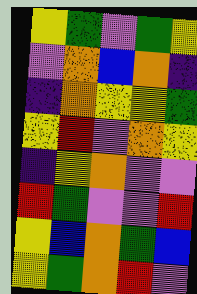[["yellow", "green", "violet", "green", "yellow"], ["violet", "orange", "blue", "orange", "indigo"], ["indigo", "orange", "yellow", "yellow", "green"], ["yellow", "red", "violet", "orange", "yellow"], ["indigo", "yellow", "orange", "violet", "violet"], ["red", "green", "violet", "violet", "red"], ["yellow", "blue", "orange", "green", "blue"], ["yellow", "green", "orange", "red", "violet"]]